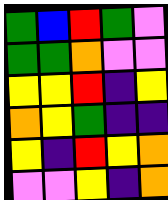[["green", "blue", "red", "green", "violet"], ["green", "green", "orange", "violet", "violet"], ["yellow", "yellow", "red", "indigo", "yellow"], ["orange", "yellow", "green", "indigo", "indigo"], ["yellow", "indigo", "red", "yellow", "orange"], ["violet", "violet", "yellow", "indigo", "orange"]]